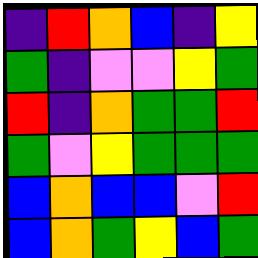[["indigo", "red", "orange", "blue", "indigo", "yellow"], ["green", "indigo", "violet", "violet", "yellow", "green"], ["red", "indigo", "orange", "green", "green", "red"], ["green", "violet", "yellow", "green", "green", "green"], ["blue", "orange", "blue", "blue", "violet", "red"], ["blue", "orange", "green", "yellow", "blue", "green"]]